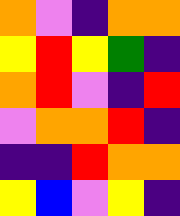[["orange", "violet", "indigo", "orange", "orange"], ["yellow", "red", "yellow", "green", "indigo"], ["orange", "red", "violet", "indigo", "red"], ["violet", "orange", "orange", "red", "indigo"], ["indigo", "indigo", "red", "orange", "orange"], ["yellow", "blue", "violet", "yellow", "indigo"]]